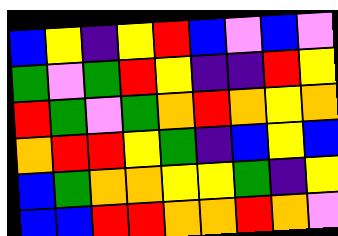[["blue", "yellow", "indigo", "yellow", "red", "blue", "violet", "blue", "violet"], ["green", "violet", "green", "red", "yellow", "indigo", "indigo", "red", "yellow"], ["red", "green", "violet", "green", "orange", "red", "orange", "yellow", "orange"], ["orange", "red", "red", "yellow", "green", "indigo", "blue", "yellow", "blue"], ["blue", "green", "orange", "orange", "yellow", "yellow", "green", "indigo", "yellow"], ["blue", "blue", "red", "red", "orange", "orange", "red", "orange", "violet"]]